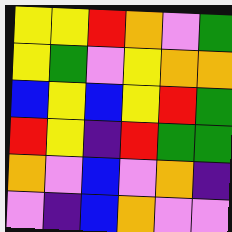[["yellow", "yellow", "red", "orange", "violet", "green"], ["yellow", "green", "violet", "yellow", "orange", "orange"], ["blue", "yellow", "blue", "yellow", "red", "green"], ["red", "yellow", "indigo", "red", "green", "green"], ["orange", "violet", "blue", "violet", "orange", "indigo"], ["violet", "indigo", "blue", "orange", "violet", "violet"]]